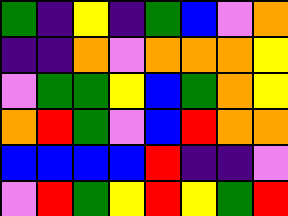[["green", "indigo", "yellow", "indigo", "green", "blue", "violet", "orange"], ["indigo", "indigo", "orange", "violet", "orange", "orange", "orange", "yellow"], ["violet", "green", "green", "yellow", "blue", "green", "orange", "yellow"], ["orange", "red", "green", "violet", "blue", "red", "orange", "orange"], ["blue", "blue", "blue", "blue", "red", "indigo", "indigo", "violet"], ["violet", "red", "green", "yellow", "red", "yellow", "green", "red"]]